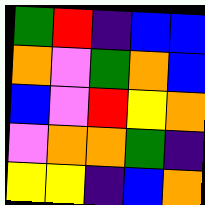[["green", "red", "indigo", "blue", "blue"], ["orange", "violet", "green", "orange", "blue"], ["blue", "violet", "red", "yellow", "orange"], ["violet", "orange", "orange", "green", "indigo"], ["yellow", "yellow", "indigo", "blue", "orange"]]